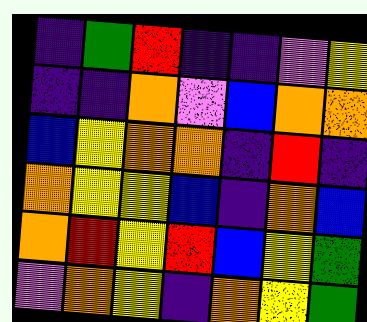[["indigo", "green", "red", "indigo", "indigo", "violet", "yellow"], ["indigo", "indigo", "orange", "violet", "blue", "orange", "orange"], ["blue", "yellow", "orange", "orange", "indigo", "red", "indigo"], ["orange", "yellow", "yellow", "blue", "indigo", "orange", "blue"], ["orange", "red", "yellow", "red", "blue", "yellow", "green"], ["violet", "orange", "yellow", "indigo", "orange", "yellow", "green"]]